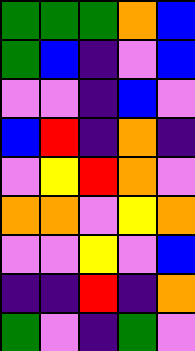[["green", "green", "green", "orange", "blue"], ["green", "blue", "indigo", "violet", "blue"], ["violet", "violet", "indigo", "blue", "violet"], ["blue", "red", "indigo", "orange", "indigo"], ["violet", "yellow", "red", "orange", "violet"], ["orange", "orange", "violet", "yellow", "orange"], ["violet", "violet", "yellow", "violet", "blue"], ["indigo", "indigo", "red", "indigo", "orange"], ["green", "violet", "indigo", "green", "violet"]]